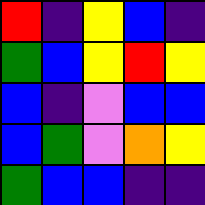[["red", "indigo", "yellow", "blue", "indigo"], ["green", "blue", "yellow", "red", "yellow"], ["blue", "indigo", "violet", "blue", "blue"], ["blue", "green", "violet", "orange", "yellow"], ["green", "blue", "blue", "indigo", "indigo"]]